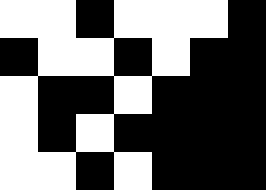[["white", "white", "black", "white", "white", "white", "black"], ["black", "white", "white", "black", "white", "black", "black"], ["white", "black", "black", "white", "black", "black", "black"], ["white", "black", "white", "black", "black", "black", "black"], ["white", "white", "black", "white", "black", "black", "black"]]